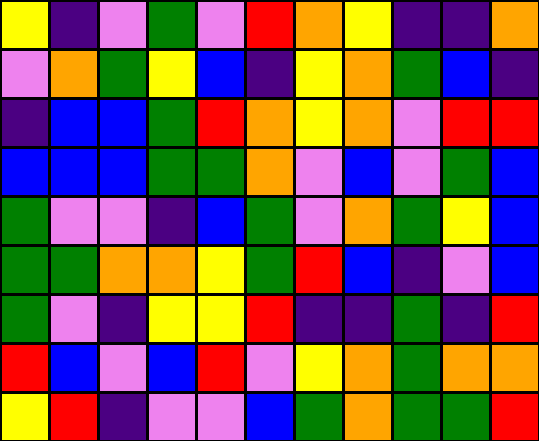[["yellow", "indigo", "violet", "green", "violet", "red", "orange", "yellow", "indigo", "indigo", "orange"], ["violet", "orange", "green", "yellow", "blue", "indigo", "yellow", "orange", "green", "blue", "indigo"], ["indigo", "blue", "blue", "green", "red", "orange", "yellow", "orange", "violet", "red", "red"], ["blue", "blue", "blue", "green", "green", "orange", "violet", "blue", "violet", "green", "blue"], ["green", "violet", "violet", "indigo", "blue", "green", "violet", "orange", "green", "yellow", "blue"], ["green", "green", "orange", "orange", "yellow", "green", "red", "blue", "indigo", "violet", "blue"], ["green", "violet", "indigo", "yellow", "yellow", "red", "indigo", "indigo", "green", "indigo", "red"], ["red", "blue", "violet", "blue", "red", "violet", "yellow", "orange", "green", "orange", "orange"], ["yellow", "red", "indigo", "violet", "violet", "blue", "green", "orange", "green", "green", "red"]]